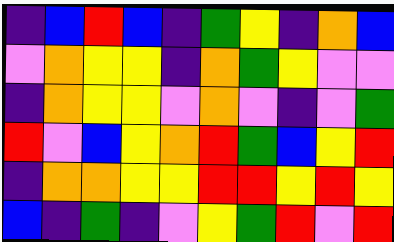[["indigo", "blue", "red", "blue", "indigo", "green", "yellow", "indigo", "orange", "blue"], ["violet", "orange", "yellow", "yellow", "indigo", "orange", "green", "yellow", "violet", "violet"], ["indigo", "orange", "yellow", "yellow", "violet", "orange", "violet", "indigo", "violet", "green"], ["red", "violet", "blue", "yellow", "orange", "red", "green", "blue", "yellow", "red"], ["indigo", "orange", "orange", "yellow", "yellow", "red", "red", "yellow", "red", "yellow"], ["blue", "indigo", "green", "indigo", "violet", "yellow", "green", "red", "violet", "red"]]